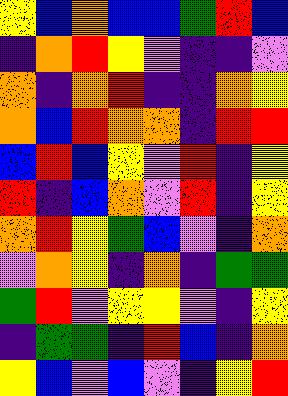[["yellow", "blue", "orange", "blue", "blue", "green", "red", "blue"], ["indigo", "orange", "red", "yellow", "violet", "indigo", "indigo", "violet"], ["orange", "indigo", "orange", "red", "indigo", "indigo", "orange", "yellow"], ["orange", "blue", "red", "orange", "orange", "indigo", "red", "red"], ["blue", "red", "blue", "yellow", "violet", "red", "indigo", "yellow"], ["red", "indigo", "blue", "orange", "violet", "red", "indigo", "yellow"], ["orange", "red", "yellow", "green", "blue", "violet", "indigo", "orange"], ["violet", "orange", "yellow", "indigo", "orange", "indigo", "green", "green"], ["green", "red", "violet", "yellow", "yellow", "violet", "indigo", "yellow"], ["indigo", "green", "green", "indigo", "red", "blue", "indigo", "orange"], ["yellow", "blue", "violet", "blue", "violet", "indigo", "yellow", "red"]]